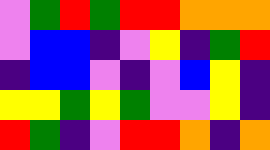[["violet", "green", "red", "green", "red", "red", "orange", "orange", "orange"], ["violet", "blue", "blue", "indigo", "violet", "yellow", "indigo", "green", "red"], ["indigo", "blue", "blue", "violet", "indigo", "violet", "blue", "yellow", "indigo"], ["yellow", "yellow", "green", "yellow", "green", "violet", "violet", "yellow", "indigo"], ["red", "green", "indigo", "violet", "red", "red", "orange", "indigo", "orange"]]